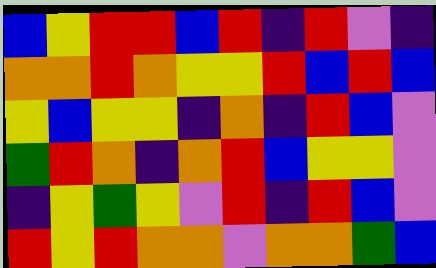[["blue", "yellow", "red", "red", "blue", "red", "indigo", "red", "violet", "indigo"], ["orange", "orange", "red", "orange", "yellow", "yellow", "red", "blue", "red", "blue"], ["yellow", "blue", "yellow", "yellow", "indigo", "orange", "indigo", "red", "blue", "violet"], ["green", "red", "orange", "indigo", "orange", "red", "blue", "yellow", "yellow", "violet"], ["indigo", "yellow", "green", "yellow", "violet", "red", "indigo", "red", "blue", "violet"], ["red", "yellow", "red", "orange", "orange", "violet", "orange", "orange", "green", "blue"]]